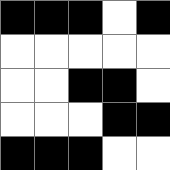[["black", "black", "black", "white", "black"], ["white", "white", "white", "white", "white"], ["white", "white", "black", "black", "white"], ["white", "white", "white", "black", "black"], ["black", "black", "black", "white", "white"]]